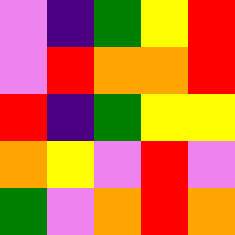[["violet", "indigo", "green", "yellow", "red"], ["violet", "red", "orange", "orange", "red"], ["red", "indigo", "green", "yellow", "yellow"], ["orange", "yellow", "violet", "red", "violet"], ["green", "violet", "orange", "red", "orange"]]